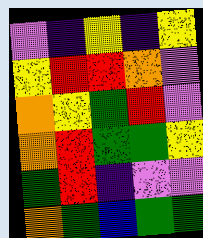[["violet", "indigo", "yellow", "indigo", "yellow"], ["yellow", "red", "red", "orange", "violet"], ["orange", "yellow", "green", "red", "violet"], ["orange", "red", "green", "green", "yellow"], ["green", "red", "indigo", "violet", "violet"], ["orange", "green", "blue", "green", "green"]]